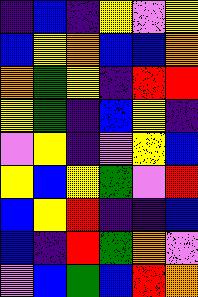[["indigo", "blue", "indigo", "yellow", "violet", "yellow"], ["blue", "yellow", "orange", "blue", "blue", "orange"], ["orange", "green", "yellow", "indigo", "red", "red"], ["yellow", "green", "indigo", "blue", "yellow", "indigo"], ["violet", "yellow", "indigo", "violet", "yellow", "blue"], ["yellow", "blue", "yellow", "green", "violet", "red"], ["blue", "yellow", "red", "indigo", "indigo", "blue"], ["blue", "indigo", "red", "green", "orange", "violet"], ["violet", "blue", "green", "blue", "red", "orange"]]